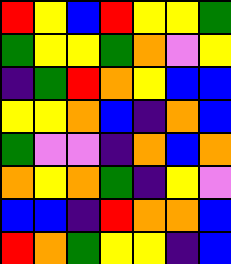[["red", "yellow", "blue", "red", "yellow", "yellow", "green"], ["green", "yellow", "yellow", "green", "orange", "violet", "yellow"], ["indigo", "green", "red", "orange", "yellow", "blue", "blue"], ["yellow", "yellow", "orange", "blue", "indigo", "orange", "blue"], ["green", "violet", "violet", "indigo", "orange", "blue", "orange"], ["orange", "yellow", "orange", "green", "indigo", "yellow", "violet"], ["blue", "blue", "indigo", "red", "orange", "orange", "blue"], ["red", "orange", "green", "yellow", "yellow", "indigo", "blue"]]